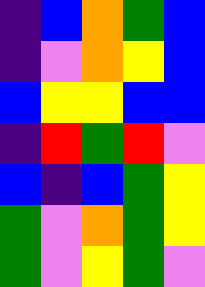[["indigo", "blue", "orange", "green", "blue"], ["indigo", "violet", "orange", "yellow", "blue"], ["blue", "yellow", "yellow", "blue", "blue"], ["indigo", "red", "green", "red", "violet"], ["blue", "indigo", "blue", "green", "yellow"], ["green", "violet", "orange", "green", "yellow"], ["green", "violet", "yellow", "green", "violet"]]